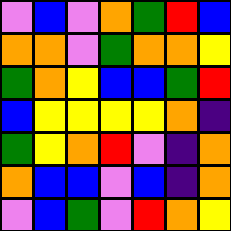[["violet", "blue", "violet", "orange", "green", "red", "blue"], ["orange", "orange", "violet", "green", "orange", "orange", "yellow"], ["green", "orange", "yellow", "blue", "blue", "green", "red"], ["blue", "yellow", "yellow", "yellow", "yellow", "orange", "indigo"], ["green", "yellow", "orange", "red", "violet", "indigo", "orange"], ["orange", "blue", "blue", "violet", "blue", "indigo", "orange"], ["violet", "blue", "green", "violet", "red", "orange", "yellow"]]